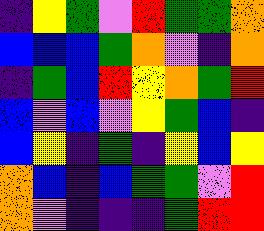[["indigo", "yellow", "green", "violet", "red", "green", "green", "orange"], ["blue", "blue", "blue", "green", "orange", "violet", "indigo", "orange"], ["indigo", "green", "blue", "red", "yellow", "orange", "green", "red"], ["blue", "violet", "blue", "violet", "yellow", "green", "blue", "indigo"], ["blue", "yellow", "indigo", "green", "indigo", "yellow", "blue", "yellow"], ["orange", "blue", "indigo", "blue", "green", "green", "violet", "red"], ["orange", "violet", "indigo", "indigo", "indigo", "green", "red", "red"]]